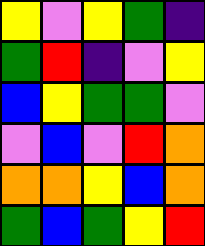[["yellow", "violet", "yellow", "green", "indigo"], ["green", "red", "indigo", "violet", "yellow"], ["blue", "yellow", "green", "green", "violet"], ["violet", "blue", "violet", "red", "orange"], ["orange", "orange", "yellow", "blue", "orange"], ["green", "blue", "green", "yellow", "red"]]